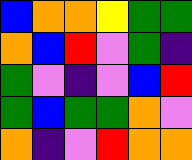[["blue", "orange", "orange", "yellow", "green", "green"], ["orange", "blue", "red", "violet", "green", "indigo"], ["green", "violet", "indigo", "violet", "blue", "red"], ["green", "blue", "green", "green", "orange", "violet"], ["orange", "indigo", "violet", "red", "orange", "orange"]]